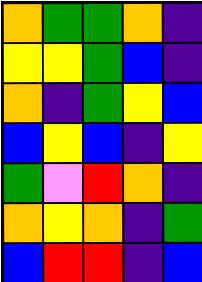[["orange", "green", "green", "orange", "indigo"], ["yellow", "yellow", "green", "blue", "indigo"], ["orange", "indigo", "green", "yellow", "blue"], ["blue", "yellow", "blue", "indigo", "yellow"], ["green", "violet", "red", "orange", "indigo"], ["orange", "yellow", "orange", "indigo", "green"], ["blue", "red", "red", "indigo", "blue"]]